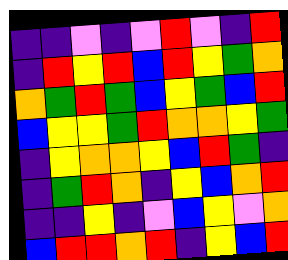[["indigo", "indigo", "violet", "indigo", "violet", "red", "violet", "indigo", "red"], ["indigo", "red", "yellow", "red", "blue", "red", "yellow", "green", "orange"], ["orange", "green", "red", "green", "blue", "yellow", "green", "blue", "red"], ["blue", "yellow", "yellow", "green", "red", "orange", "orange", "yellow", "green"], ["indigo", "yellow", "orange", "orange", "yellow", "blue", "red", "green", "indigo"], ["indigo", "green", "red", "orange", "indigo", "yellow", "blue", "orange", "red"], ["indigo", "indigo", "yellow", "indigo", "violet", "blue", "yellow", "violet", "orange"], ["blue", "red", "red", "orange", "red", "indigo", "yellow", "blue", "red"]]